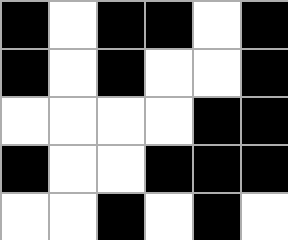[["black", "white", "black", "black", "white", "black"], ["black", "white", "black", "white", "white", "black"], ["white", "white", "white", "white", "black", "black"], ["black", "white", "white", "black", "black", "black"], ["white", "white", "black", "white", "black", "white"]]